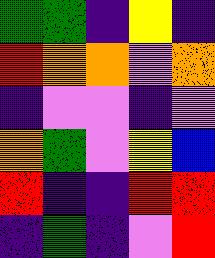[["green", "green", "indigo", "yellow", "indigo"], ["red", "orange", "orange", "violet", "orange"], ["indigo", "violet", "violet", "indigo", "violet"], ["orange", "green", "violet", "yellow", "blue"], ["red", "indigo", "indigo", "red", "red"], ["indigo", "green", "indigo", "violet", "red"]]